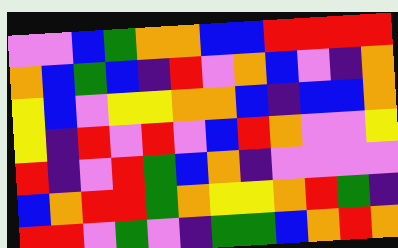[["violet", "violet", "blue", "green", "orange", "orange", "blue", "blue", "red", "red", "red", "red"], ["orange", "blue", "green", "blue", "indigo", "red", "violet", "orange", "blue", "violet", "indigo", "orange"], ["yellow", "blue", "violet", "yellow", "yellow", "orange", "orange", "blue", "indigo", "blue", "blue", "orange"], ["yellow", "indigo", "red", "violet", "red", "violet", "blue", "red", "orange", "violet", "violet", "yellow"], ["red", "indigo", "violet", "red", "green", "blue", "orange", "indigo", "violet", "violet", "violet", "violet"], ["blue", "orange", "red", "red", "green", "orange", "yellow", "yellow", "orange", "red", "green", "indigo"], ["red", "red", "violet", "green", "violet", "indigo", "green", "green", "blue", "orange", "red", "orange"]]